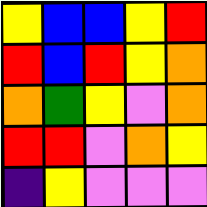[["yellow", "blue", "blue", "yellow", "red"], ["red", "blue", "red", "yellow", "orange"], ["orange", "green", "yellow", "violet", "orange"], ["red", "red", "violet", "orange", "yellow"], ["indigo", "yellow", "violet", "violet", "violet"]]